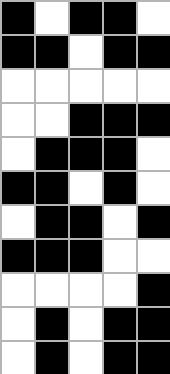[["black", "white", "black", "black", "white"], ["black", "black", "white", "black", "black"], ["white", "white", "white", "white", "white"], ["white", "white", "black", "black", "black"], ["white", "black", "black", "black", "white"], ["black", "black", "white", "black", "white"], ["white", "black", "black", "white", "black"], ["black", "black", "black", "white", "white"], ["white", "white", "white", "white", "black"], ["white", "black", "white", "black", "black"], ["white", "black", "white", "black", "black"]]